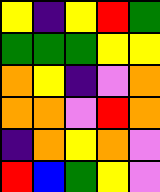[["yellow", "indigo", "yellow", "red", "green"], ["green", "green", "green", "yellow", "yellow"], ["orange", "yellow", "indigo", "violet", "orange"], ["orange", "orange", "violet", "red", "orange"], ["indigo", "orange", "yellow", "orange", "violet"], ["red", "blue", "green", "yellow", "violet"]]